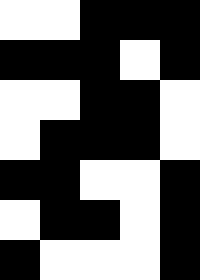[["white", "white", "black", "black", "black"], ["black", "black", "black", "white", "black"], ["white", "white", "black", "black", "white"], ["white", "black", "black", "black", "white"], ["black", "black", "white", "white", "black"], ["white", "black", "black", "white", "black"], ["black", "white", "white", "white", "black"]]